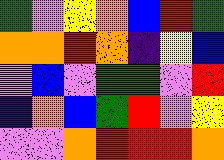[["green", "violet", "yellow", "orange", "blue", "red", "green"], ["orange", "orange", "red", "orange", "indigo", "yellow", "blue"], ["violet", "blue", "violet", "green", "green", "violet", "red"], ["indigo", "orange", "blue", "green", "red", "violet", "yellow"], ["violet", "violet", "orange", "red", "red", "red", "orange"]]